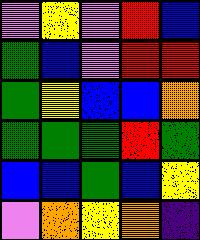[["violet", "yellow", "violet", "red", "blue"], ["green", "blue", "violet", "red", "red"], ["green", "yellow", "blue", "blue", "orange"], ["green", "green", "green", "red", "green"], ["blue", "blue", "green", "blue", "yellow"], ["violet", "orange", "yellow", "orange", "indigo"]]